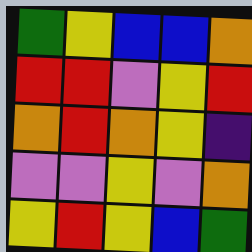[["green", "yellow", "blue", "blue", "orange"], ["red", "red", "violet", "yellow", "red"], ["orange", "red", "orange", "yellow", "indigo"], ["violet", "violet", "yellow", "violet", "orange"], ["yellow", "red", "yellow", "blue", "green"]]